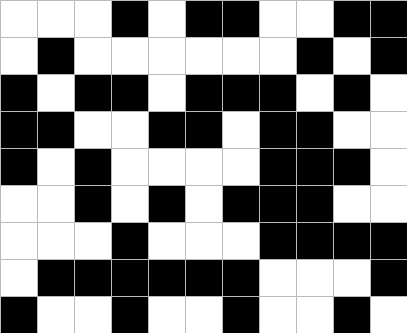[["white", "white", "white", "black", "white", "black", "black", "white", "white", "black", "black"], ["white", "black", "white", "white", "white", "white", "white", "white", "black", "white", "black"], ["black", "white", "black", "black", "white", "black", "black", "black", "white", "black", "white"], ["black", "black", "white", "white", "black", "black", "white", "black", "black", "white", "white"], ["black", "white", "black", "white", "white", "white", "white", "black", "black", "black", "white"], ["white", "white", "black", "white", "black", "white", "black", "black", "black", "white", "white"], ["white", "white", "white", "black", "white", "white", "white", "black", "black", "black", "black"], ["white", "black", "black", "black", "black", "black", "black", "white", "white", "white", "black"], ["black", "white", "white", "black", "white", "white", "black", "white", "white", "black", "white"]]